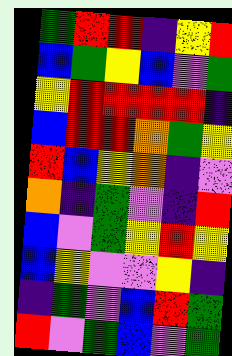[["green", "red", "red", "indigo", "yellow", "red"], ["blue", "green", "yellow", "blue", "violet", "green"], ["yellow", "red", "red", "red", "red", "indigo"], ["blue", "red", "red", "orange", "green", "yellow"], ["red", "blue", "yellow", "orange", "indigo", "violet"], ["orange", "indigo", "green", "violet", "indigo", "red"], ["blue", "violet", "green", "yellow", "red", "yellow"], ["blue", "yellow", "violet", "violet", "yellow", "indigo"], ["indigo", "green", "violet", "blue", "red", "green"], ["red", "violet", "green", "blue", "violet", "green"]]